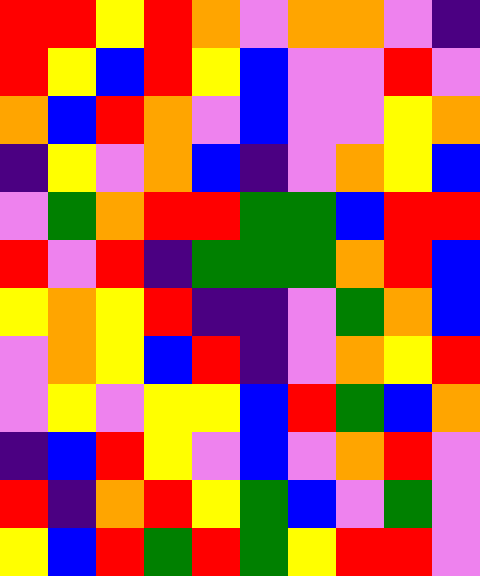[["red", "red", "yellow", "red", "orange", "violet", "orange", "orange", "violet", "indigo"], ["red", "yellow", "blue", "red", "yellow", "blue", "violet", "violet", "red", "violet"], ["orange", "blue", "red", "orange", "violet", "blue", "violet", "violet", "yellow", "orange"], ["indigo", "yellow", "violet", "orange", "blue", "indigo", "violet", "orange", "yellow", "blue"], ["violet", "green", "orange", "red", "red", "green", "green", "blue", "red", "red"], ["red", "violet", "red", "indigo", "green", "green", "green", "orange", "red", "blue"], ["yellow", "orange", "yellow", "red", "indigo", "indigo", "violet", "green", "orange", "blue"], ["violet", "orange", "yellow", "blue", "red", "indigo", "violet", "orange", "yellow", "red"], ["violet", "yellow", "violet", "yellow", "yellow", "blue", "red", "green", "blue", "orange"], ["indigo", "blue", "red", "yellow", "violet", "blue", "violet", "orange", "red", "violet"], ["red", "indigo", "orange", "red", "yellow", "green", "blue", "violet", "green", "violet"], ["yellow", "blue", "red", "green", "red", "green", "yellow", "red", "red", "violet"]]